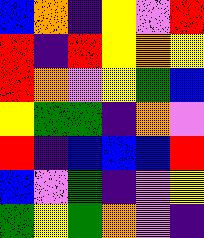[["blue", "orange", "indigo", "yellow", "violet", "red"], ["red", "indigo", "red", "yellow", "orange", "yellow"], ["red", "orange", "violet", "yellow", "green", "blue"], ["yellow", "green", "green", "indigo", "orange", "violet"], ["red", "indigo", "blue", "blue", "blue", "red"], ["blue", "violet", "green", "indigo", "violet", "yellow"], ["green", "yellow", "green", "orange", "violet", "indigo"]]